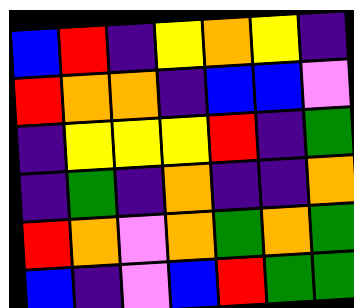[["blue", "red", "indigo", "yellow", "orange", "yellow", "indigo"], ["red", "orange", "orange", "indigo", "blue", "blue", "violet"], ["indigo", "yellow", "yellow", "yellow", "red", "indigo", "green"], ["indigo", "green", "indigo", "orange", "indigo", "indigo", "orange"], ["red", "orange", "violet", "orange", "green", "orange", "green"], ["blue", "indigo", "violet", "blue", "red", "green", "green"]]